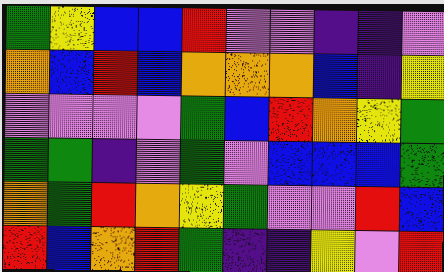[["green", "yellow", "blue", "blue", "red", "violet", "violet", "indigo", "indigo", "violet"], ["orange", "blue", "red", "blue", "orange", "orange", "orange", "blue", "indigo", "yellow"], ["violet", "violet", "violet", "violet", "green", "blue", "red", "orange", "yellow", "green"], ["green", "green", "indigo", "violet", "green", "violet", "blue", "blue", "blue", "green"], ["orange", "green", "red", "orange", "yellow", "green", "violet", "violet", "red", "blue"], ["red", "blue", "orange", "red", "green", "indigo", "indigo", "yellow", "violet", "red"]]